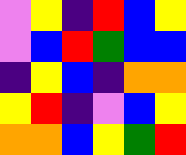[["violet", "yellow", "indigo", "red", "blue", "yellow"], ["violet", "blue", "red", "green", "blue", "blue"], ["indigo", "yellow", "blue", "indigo", "orange", "orange"], ["yellow", "red", "indigo", "violet", "blue", "yellow"], ["orange", "orange", "blue", "yellow", "green", "red"]]